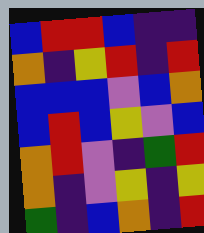[["blue", "red", "red", "blue", "indigo", "indigo"], ["orange", "indigo", "yellow", "red", "indigo", "red"], ["blue", "blue", "blue", "violet", "blue", "orange"], ["blue", "red", "blue", "yellow", "violet", "blue"], ["orange", "red", "violet", "indigo", "green", "red"], ["orange", "indigo", "violet", "yellow", "indigo", "yellow"], ["green", "indigo", "blue", "orange", "indigo", "red"]]